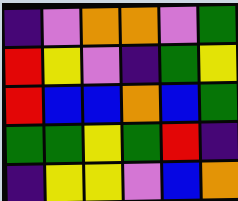[["indigo", "violet", "orange", "orange", "violet", "green"], ["red", "yellow", "violet", "indigo", "green", "yellow"], ["red", "blue", "blue", "orange", "blue", "green"], ["green", "green", "yellow", "green", "red", "indigo"], ["indigo", "yellow", "yellow", "violet", "blue", "orange"]]